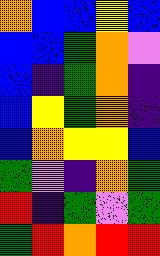[["orange", "blue", "blue", "yellow", "blue"], ["blue", "blue", "green", "orange", "violet"], ["blue", "indigo", "green", "orange", "indigo"], ["blue", "yellow", "green", "orange", "indigo"], ["blue", "orange", "yellow", "yellow", "blue"], ["green", "violet", "indigo", "orange", "green"], ["red", "indigo", "green", "violet", "green"], ["green", "red", "orange", "red", "red"]]